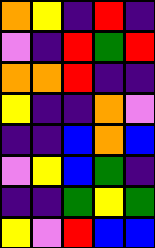[["orange", "yellow", "indigo", "red", "indigo"], ["violet", "indigo", "red", "green", "red"], ["orange", "orange", "red", "indigo", "indigo"], ["yellow", "indigo", "indigo", "orange", "violet"], ["indigo", "indigo", "blue", "orange", "blue"], ["violet", "yellow", "blue", "green", "indigo"], ["indigo", "indigo", "green", "yellow", "green"], ["yellow", "violet", "red", "blue", "blue"]]